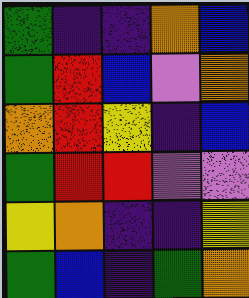[["green", "indigo", "indigo", "orange", "blue"], ["green", "red", "blue", "violet", "orange"], ["orange", "red", "yellow", "indigo", "blue"], ["green", "red", "red", "violet", "violet"], ["yellow", "orange", "indigo", "indigo", "yellow"], ["green", "blue", "indigo", "green", "orange"]]